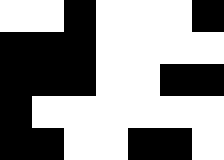[["white", "white", "black", "white", "white", "white", "black"], ["black", "black", "black", "white", "white", "white", "white"], ["black", "black", "black", "white", "white", "black", "black"], ["black", "white", "white", "white", "white", "white", "white"], ["black", "black", "white", "white", "black", "black", "white"]]